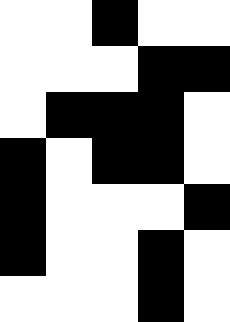[["white", "white", "black", "white", "white"], ["white", "white", "white", "black", "black"], ["white", "black", "black", "black", "white"], ["black", "white", "black", "black", "white"], ["black", "white", "white", "white", "black"], ["black", "white", "white", "black", "white"], ["white", "white", "white", "black", "white"]]